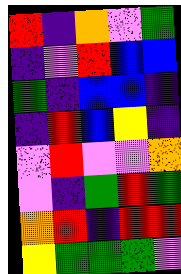[["red", "indigo", "orange", "violet", "green"], ["indigo", "violet", "red", "blue", "blue"], ["green", "indigo", "blue", "blue", "indigo"], ["indigo", "red", "blue", "yellow", "indigo"], ["violet", "red", "violet", "violet", "orange"], ["violet", "indigo", "green", "red", "green"], ["orange", "red", "indigo", "red", "red"], ["yellow", "green", "green", "green", "violet"]]